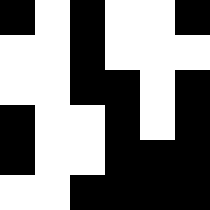[["black", "white", "black", "white", "white", "black"], ["white", "white", "black", "white", "white", "white"], ["white", "white", "black", "black", "white", "black"], ["black", "white", "white", "black", "white", "black"], ["black", "white", "white", "black", "black", "black"], ["white", "white", "black", "black", "black", "black"]]